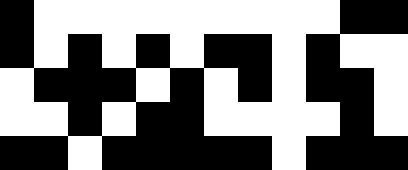[["black", "white", "white", "white", "white", "white", "white", "white", "white", "white", "black", "black"], ["black", "white", "black", "white", "black", "white", "black", "black", "white", "black", "white", "white"], ["white", "black", "black", "black", "white", "black", "white", "black", "white", "black", "black", "white"], ["white", "white", "black", "white", "black", "black", "white", "white", "white", "white", "black", "white"], ["black", "black", "white", "black", "black", "black", "black", "black", "white", "black", "black", "black"]]